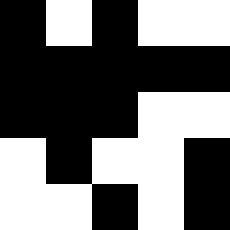[["black", "white", "black", "white", "white"], ["black", "black", "black", "black", "black"], ["black", "black", "black", "white", "white"], ["white", "black", "white", "white", "black"], ["white", "white", "black", "white", "black"]]